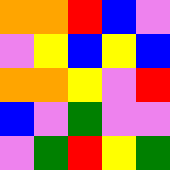[["orange", "orange", "red", "blue", "violet"], ["violet", "yellow", "blue", "yellow", "blue"], ["orange", "orange", "yellow", "violet", "red"], ["blue", "violet", "green", "violet", "violet"], ["violet", "green", "red", "yellow", "green"]]